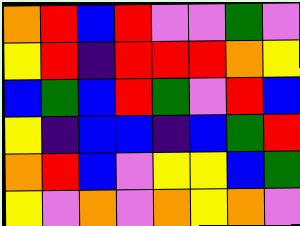[["orange", "red", "blue", "red", "violet", "violet", "green", "violet"], ["yellow", "red", "indigo", "red", "red", "red", "orange", "yellow"], ["blue", "green", "blue", "red", "green", "violet", "red", "blue"], ["yellow", "indigo", "blue", "blue", "indigo", "blue", "green", "red"], ["orange", "red", "blue", "violet", "yellow", "yellow", "blue", "green"], ["yellow", "violet", "orange", "violet", "orange", "yellow", "orange", "violet"]]